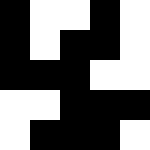[["black", "white", "white", "black", "white"], ["black", "white", "black", "black", "white"], ["black", "black", "black", "white", "white"], ["white", "white", "black", "black", "black"], ["white", "black", "black", "black", "white"]]